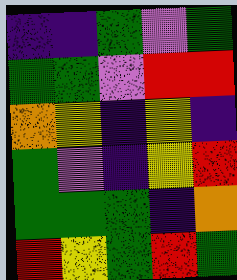[["indigo", "indigo", "green", "violet", "green"], ["green", "green", "violet", "red", "red"], ["orange", "yellow", "indigo", "yellow", "indigo"], ["green", "violet", "indigo", "yellow", "red"], ["green", "green", "green", "indigo", "orange"], ["red", "yellow", "green", "red", "green"]]